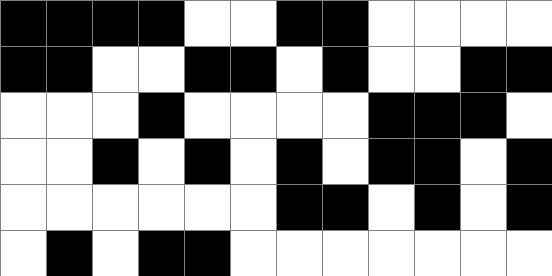[["black", "black", "black", "black", "white", "white", "black", "black", "white", "white", "white", "white"], ["black", "black", "white", "white", "black", "black", "white", "black", "white", "white", "black", "black"], ["white", "white", "white", "black", "white", "white", "white", "white", "black", "black", "black", "white"], ["white", "white", "black", "white", "black", "white", "black", "white", "black", "black", "white", "black"], ["white", "white", "white", "white", "white", "white", "black", "black", "white", "black", "white", "black"], ["white", "black", "white", "black", "black", "white", "white", "white", "white", "white", "white", "white"]]